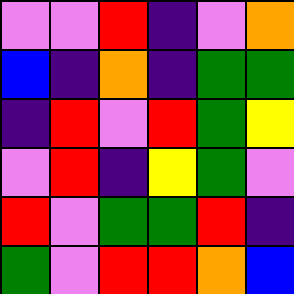[["violet", "violet", "red", "indigo", "violet", "orange"], ["blue", "indigo", "orange", "indigo", "green", "green"], ["indigo", "red", "violet", "red", "green", "yellow"], ["violet", "red", "indigo", "yellow", "green", "violet"], ["red", "violet", "green", "green", "red", "indigo"], ["green", "violet", "red", "red", "orange", "blue"]]